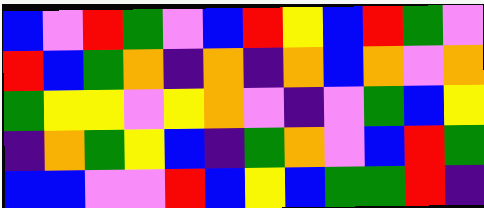[["blue", "violet", "red", "green", "violet", "blue", "red", "yellow", "blue", "red", "green", "violet"], ["red", "blue", "green", "orange", "indigo", "orange", "indigo", "orange", "blue", "orange", "violet", "orange"], ["green", "yellow", "yellow", "violet", "yellow", "orange", "violet", "indigo", "violet", "green", "blue", "yellow"], ["indigo", "orange", "green", "yellow", "blue", "indigo", "green", "orange", "violet", "blue", "red", "green"], ["blue", "blue", "violet", "violet", "red", "blue", "yellow", "blue", "green", "green", "red", "indigo"]]